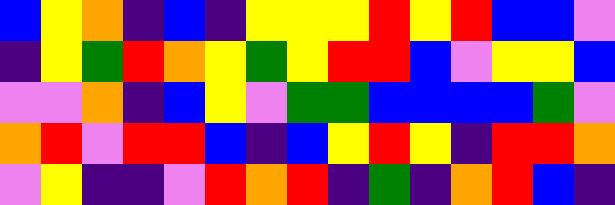[["blue", "yellow", "orange", "indigo", "blue", "indigo", "yellow", "yellow", "yellow", "red", "yellow", "red", "blue", "blue", "violet"], ["indigo", "yellow", "green", "red", "orange", "yellow", "green", "yellow", "red", "red", "blue", "violet", "yellow", "yellow", "blue"], ["violet", "violet", "orange", "indigo", "blue", "yellow", "violet", "green", "green", "blue", "blue", "blue", "blue", "green", "violet"], ["orange", "red", "violet", "red", "red", "blue", "indigo", "blue", "yellow", "red", "yellow", "indigo", "red", "red", "orange"], ["violet", "yellow", "indigo", "indigo", "violet", "red", "orange", "red", "indigo", "green", "indigo", "orange", "red", "blue", "indigo"]]